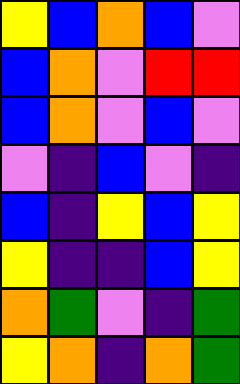[["yellow", "blue", "orange", "blue", "violet"], ["blue", "orange", "violet", "red", "red"], ["blue", "orange", "violet", "blue", "violet"], ["violet", "indigo", "blue", "violet", "indigo"], ["blue", "indigo", "yellow", "blue", "yellow"], ["yellow", "indigo", "indigo", "blue", "yellow"], ["orange", "green", "violet", "indigo", "green"], ["yellow", "orange", "indigo", "orange", "green"]]